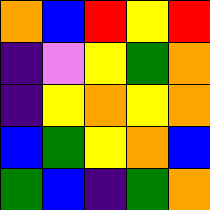[["orange", "blue", "red", "yellow", "red"], ["indigo", "violet", "yellow", "green", "orange"], ["indigo", "yellow", "orange", "yellow", "orange"], ["blue", "green", "yellow", "orange", "blue"], ["green", "blue", "indigo", "green", "orange"]]